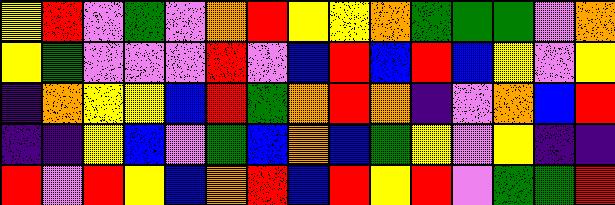[["yellow", "red", "violet", "green", "violet", "orange", "red", "yellow", "yellow", "orange", "green", "green", "green", "violet", "orange"], ["yellow", "green", "violet", "violet", "violet", "red", "violet", "blue", "red", "blue", "red", "blue", "yellow", "violet", "yellow"], ["indigo", "orange", "yellow", "yellow", "blue", "red", "green", "orange", "red", "orange", "indigo", "violet", "orange", "blue", "red"], ["indigo", "indigo", "yellow", "blue", "violet", "green", "blue", "orange", "blue", "green", "yellow", "violet", "yellow", "indigo", "indigo"], ["red", "violet", "red", "yellow", "blue", "orange", "red", "blue", "red", "yellow", "red", "violet", "green", "green", "red"]]